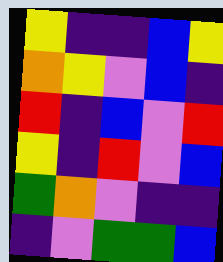[["yellow", "indigo", "indigo", "blue", "yellow"], ["orange", "yellow", "violet", "blue", "indigo"], ["red", "indigo", "blue", "violet", "red"], ["yellow", "indigo", "red", "violet", "blue"], ["green", "orange", "violet", "indigo", "indigo"], ["indigo", "violet", "green", "green", "blue"]]